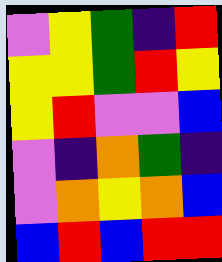[["violet", "yellow", "green", "indigo", "red"], ["yellow", "yellow", "green", "red", "yellow"], ["yellow", "red", "violet", "violet", "blue"], ["violet", "indigo", "orange", "green", "indigo"], ["violet", "orange", "yellow", "orange", "blue"], ["blue", "red", "blue", "red", "red"]]